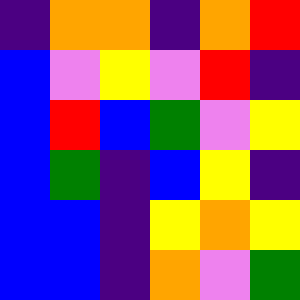[["indigo", "orange", "orange", "indigo", "orange", "red"], ["blue", "violet", "yellow", "violet", "red", "indigo"], ["blue", "red", "blue", "green", "violet", "yellow"], ["blue", "green", "indigo", "blue", "yellow", "indigo"], ["blue", "blue", "indigo", "yellow", "orange", "yellow"], ["blue", "blue", "indigo", "orange", "violet", "green"]]